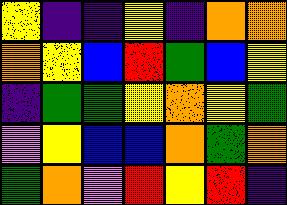[["yellow", "indigo", "indigo", "yellow", "indigo", "orange", "orange"], ["orange", "yellow", "blue", "red", "green", "blue", "yellow"], ["indigo", "green", "green", "yellow", "orange", "yellow", "green"], ["violet", "yellow", "blue", "blue", "orange", "green", "orange"], ["green", "orange", "violet", "red", "yellow", "red", "indigo"]]